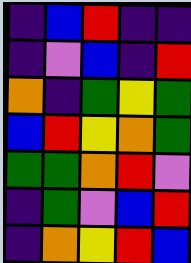[["indigo", "blue", "red", "indigo", "indigo"], ["indigo", "violet", "blue", "indigo", "red"], ["orange", "indigo", "green", "yellow", "green"], ["blue", "red", "yellow", "orange", "green"], ["green", "green", "orange", "red", "violet"], ["indigo", "green", "violet", "blue", "red"], ["indigo", "orange", "yellow", "red", "blue"]]